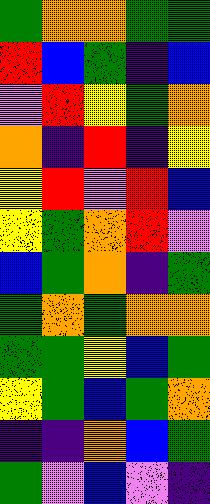[["green", "orange", "orange", "green", "green"], ["red", "blue", "green", "indigo", "blue"], ["violet", "red", "yellow", "green", "orange"], ["orange", "indigo", "red", "indigo", "yellow"], ["yellow", "red", "violet", "red", "blue"], ["yellow", "green", "orange", "red", "violet"], ["blue", "green", "orange", "indigo", "green"], ["green", "orange", "green", "orange", "orange"], ["green", "green", "yellow", "blue", "green"], ["yellow", "green", "blue", "green", "orange"], ["indigo", "indigo", "orange", "blue", "green"], ["green", "violet", "blue", "violet", "indigo"]]